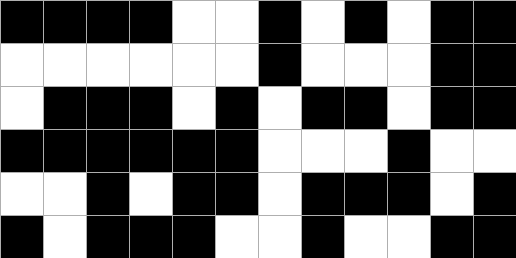[["black", "black", "black", "black", "white", "white", "black", "white", "black", "white", "black", "black"], ["white", "white", "white", "white", "white", "white", "black", "white", "white", "white", "black", "black"], ["white", "black", "black", "black", "white", "black", "white", "black", "black", "white", "black", "black"], ["black", "black", "black", "black", "black", "black", "white", "white", "white", "black", "white", "white"], ["white", "white", "black", "white", "black", "black", "white", "black", "black", "black", "white", "black"], ["black", "white", "black", "black", "black", "white", "white", "black", "white", "white", "black", "black"]]